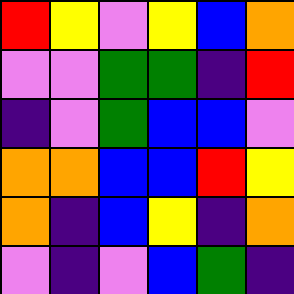[["red", "yellow", "violet", "yellow", "blue", "orange"], ["violet", "violet", "green", "green", "indigo", "red"], ["indigo", "violet", "green", "blue", "blue", "violet"], ["orange", "orange", "blue", "blue", "red", "yellow"], ["orange", "indigo", "blue", "yellow", "indigo", "orange"], ["violet", "indigo", "violet", "blue", "green", "indigo"]]